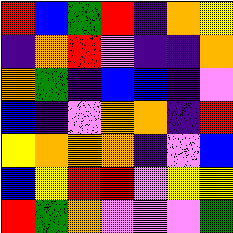[["red", "blue", "green", "red", "indigo", "orange", "yellow"], ["indigo", "orange", "red", "violet", "indigo", "indigo", "orange"], ["orange", "green", "indigo", "blue", "blue", "indigo", "violet"], ["blue", "indigo", "violet", "orange", "orange", "indigo", "red"], ["yellow", "orange", "orange", "orange", "indigo", "violet", "blue"], ["blue", "yellow", "red", "red", "violet", "yellow", "yellow"], ["red", "green", "orange", "violet", "violet", "violet", "green"]]